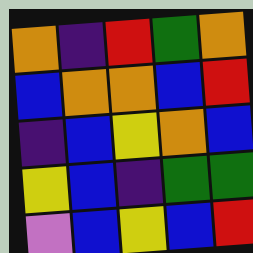[["orange", "indigo", "red", "green", "orange"], ["blue", "orange", "orange", "blue", "red"], ["indigo", "blue", "yellow", "orange", "blue"], ["yellow", "blue", "indigo", "green", "green"], ["violet", "blue", "yellow", "blue", "red"]]